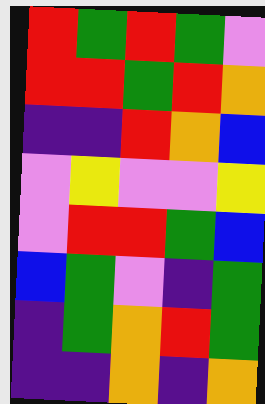[["red", "green", "red", "green", "violet"], ["red", "red", "green", "red", "orange"], ["indigo", "indigo", "red", "orange", "blue"], ["violet", "yellow", "violet", "violet", "yellow"], ["violet", "red", "red", "green", "blue"], ["blue", "green", "violet", "indigo", "green"], ["indigo", "green", "orange", "red", "green"], ["indigo", "indigo", "orange", "indigo", "orange"]]